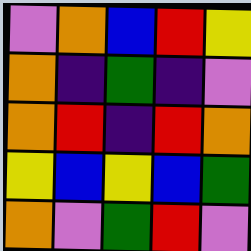[["violet", "orange", "blue", "red", "yellow"], ["orange", "indigo", "green", "indigo", "violet"], ["orange", "red", "indigo", "red", "orange"], ["yellow", "blue", "yellow", "blue", "green"], ["orange", "violet", "green", "red", "violet"]]